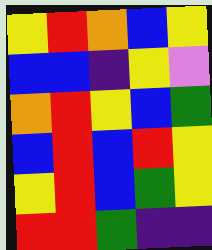[["yellow", "red", "orange", "blue", "yellow"], ["blue", "blue", "indigo", "yellow", "violet"], ["orange", "red", "yellow", "blue", "green"], ["blue", "red", "blue", "red", "yellow"], ["yellow", "red", "blue", "green", "yellow"], ["red", "red", "green", "indigo", "indigo"]]